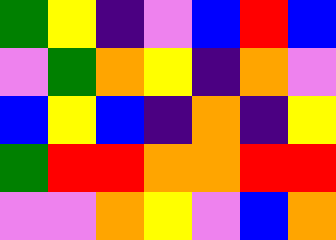[["green", "yellow", "indigo", "violet", "blue", "red", "blue"], ["violet", "green", "orange", "yellow", "indigo", "orange", "violet"], ["blue", "yellow", "blue", "indigo", "orange", "indigo", "yellow"], ["green", "red", "red", "orange", "orange", "red", "red"], ["violet", "violet", "orange", "yellow", "violet", "blue", "orange"]]